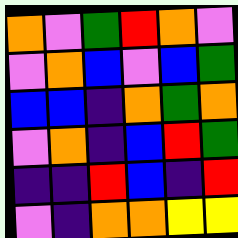[["orange", "violet", "green", "red", "orange", "violet"], ["violet", "orange", "blue", "violet", "blue", "green"], ["blue", "blue", "indigo", "orange", "green", "orange"], ["violet", "orange", "indigo", "blue", "red", "green"], ["indigo", "indigo", "red", "blue", "indigo", "red"], ["violet", "indigo", "orange", "orange", "yellow", "yellow"]]